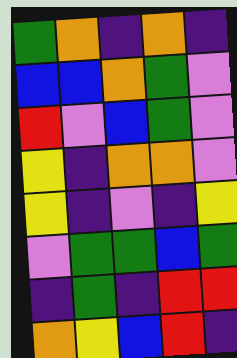[["green", "orange", "indigo", "orange", "indigo"], ["blue", "blue", "orange", "green", "violet"], ["red", "violet", "blue", "green", "violet"], ["yellow", "indigo", "orange", "orange", "violet"], ["yellow", "indigo", "violet", "indigo", "yellow"], ["violet", "green", "green", "blue", "green"], ["indigo", "green", "indigo", "red", "red"], ["orange", "yellow", "blue", "red", "indigo"]]